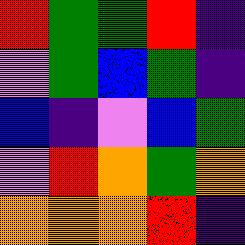[["red", "green", "green", "red", "indigo"], ["violet", "green", "blue", "green", "indigo"], ["blue", "indigo", "violet", "blue", "green"], ["violet", "red", "orange", "green", "orange"], ["orange", "orange", "orange", "red", "indigo"]]